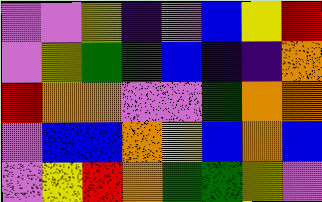[["violet", "violet", "yellow", "indigo", "violet", "blue", "yellow", "red"], ["violet", "yellow", "green", "green", "blue", "indigo", "indigo", "orange"], ["red", "orange", "orange", "violet", "violet", "green", "orange", "orange"], ["violet", "blue", "blue", "orange", "yellow", "blue", "orange", "blue"], ["violet", "yellow", "red", "orange", "green", "green", "yellow", "violet"]]